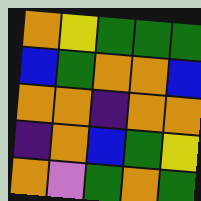[["orange", "yellow", "green", "green", "green"], ["blue", "green", "orange", "orange", "blue"], ["orange", "orange", "indigo", "orange", "orange"], ["indigo", "orange", "blue", "green", "yellow"], ["orange", "violet", "green", "orange", "green"]]